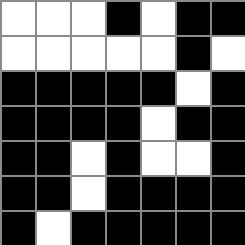[["white", "white", "white", "black", "white", "black", "black"], ["white", "white", "white", "white", "white", "black", "white"], ["black", "black", "black", "black", "black", "white", "black"], ["black", "black", "black", "black", "white", "black", "black"], ["black", "black", "white", "black", "white", "white", "black"], ["black", "black", "white", "black", "black", "black", "black"], ["black", "white", "black", "black", "black", "black", "black"]]